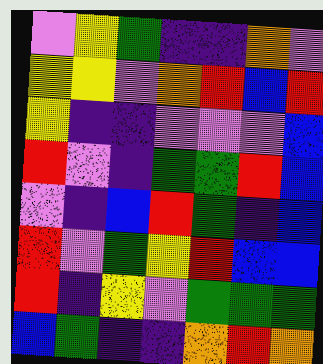[["violet", "yellow", "green", "indigo", "indigo", "orange", "violet"], ["yellow", "yellow", "violet", "orange", "red", "blue", "red"], ["yellow", "indigo", "indigo", "violet", "violet", "violet", "blue"], ["red", "violet", "indigo", "green", "green", "red", "blue"], ["violet", "indigo", "blue", "red", "green", "indigo", "blue"], ["red", "violet", "green", "yellow", "red", "blue", "blue"], ["red", "indigo", "yellow", "violet", "green", "green", "green"], ["blue", "green", "indigo", "indigo", "orange", "red", "orange"]]